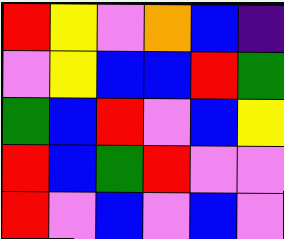[["red", "yellow", "violet", "orange", "blue", "indigo"], ["violet", "yellow", "blue", "blue", "red", "green"], ["green", "blue", "red", "violet", "blue", "yellow"], ["red", "blue", "green", "red", "violet", "violet"], ["red", "violet", "blue", "violet", "blue", "violet"]]